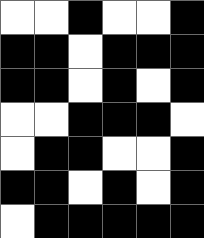[["white", "white", "black", "white", "white", "black"], ["black", "black", "white", "black", "black", "black"], ["black", "black", "white", "black", "white", "black"], ["white", "white", "black", "black", "black", "white"], ["white", "black", "black", "white", "white", "black"], ["black", "black", "white", "black", "white", "black"], ["white", "black", "black", "black", "black", "black"]]